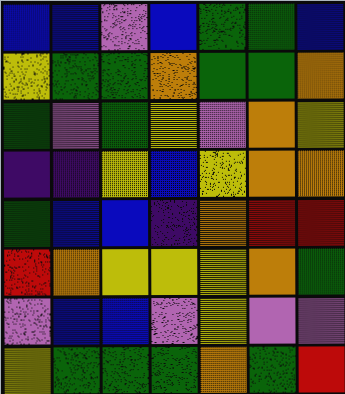[["blue", "blue", "violet", "blue", "green", "green", "blue"], ["yellow", "green", "green", "orange", "green", "green", "orange"], ["green", "violet", "green", "yellow", "violet", "orange", "yellow"], ["indigo", "indigo", "yellow", "blue", "yellow", "orange", "orange"], ["green", "blue", "blue", "indigo", "orange", "red", "red"], ["red", "orange", "yellow", "yellow", "yellow", "orange", "green"], ["violet", "blue", "blue", "violet", "yellow", "violet", "violet"], ["yellow", "green", "green", "green", "orange", "green", "red"]]